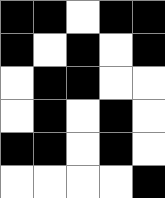[["black", "black", "white", "black", "black"], ["black", "white", "black", "white", "black"], ["white", "black", "black", "white", "white"], ["white", "black", "white", "black", "white"], ["black", "black", "white", "black", "white"], ["white", "white", "white", "white", "black"]]